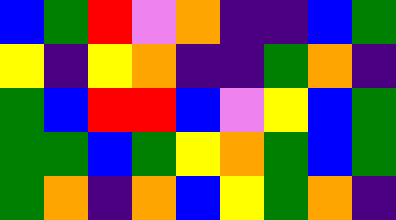[["blue", "green", "red", "violet", "orange", "indigo", "indigo", "blue", "green"], ["yellow", "indigo", "yellow", "orange", "indigo", "indigo", "green", "orange", "indigo"], ["green", "blue", "red", "red", "blue", "violet", "yellow", "blue", "green"], ["green", "green", "blue", "green", "yellow", "orange", "green", "blue", "green"], ["green", "orange", "indigo", "orange", "blue", "yellow", "green", "orange", "indigo"]]